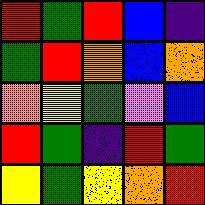[["red", "green", "red", "blue", "indigo"], ["green", "red", "orange", "blue", "orange"], ["orange", "yellow", "green", "violet", "blue"], ["red", "green", "indigo", "red", "green"], ["yellow", "green", "yellow", "orange", "red"]]